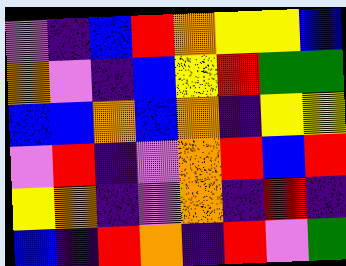[["violet", "indigo", "blue", "red", "orange", "yellow", "yellow", "blue"], ["orange", "violet", "indigo", "blue", "yellow", "red", "green", "green"], ["blue", "blue", "orange", "blue", "orange", "indigo", "yellow", "yellow"], ["violet", "red", "indigo", "violet", "orange", "red", "blue", "red"], ["yellow", "orange", "indigo", "violet", "orange", "indigo", "red", "indigo"], ["blue", "indigo", "red", "orange", "indigo", "red", "violet", "green"]]